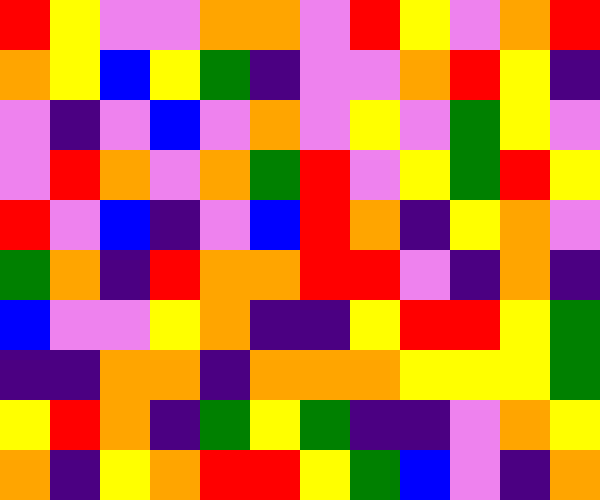[["red", "yellow", "violet", "violet", "orange", "orange", "violet", "red", "yellow", "violet", "orange", "red"], ["orange", "yellow", "blue", "yellow", "green", "indigo", "violet", "violet", "orange", "red", "yellow", "indigo"], ["violet", "indigo", "violet", "blue", "violet", "orange", "violet", "yellow", "violet", "green", "yellow", "violet"], ["violet", "red", "orange", "violet", "orange", "green", "red", "violet", "yellow", "green", "red", "yellow"], ["red", "violet", "blue", "indigo", "violet", "blue", "red", "orange", "indigo", "yellow", "orange", "violet"], ["green", "orange", "indigo", "red", "orange", "orange", "red", "red", "violet", "indigo", "orange", "indigo"], ["blue", "violet", "violet", "yellow", "orange", "indigo", "indigo", "yellow", "red", "red", "yellow", "green"], ["indigo", "indigo", "orange", "orange", "indigo", "orange", "orange", "orange", "yellow", "yellow", "yellow", "green"], ["yellow", "red", "orange", "indigo", "green", "yellow", "green", "indigo", "indigo", "violet", "orange", "yellow"], ["orange", "indigo", "yellow", "orange", "red", "red", "yellow", "green", "blue", "violet", "indigo", "orange"]]